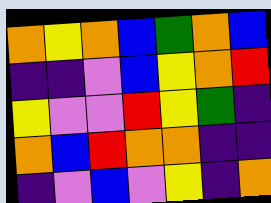[["orange", "yellow", "orange", "blue", "green", "orange", "blue"], ["indigo", "indigo", "violet", "blue", "yellow", "orange", "red"], ["yellow", "violet", "violet", "red", "yellow", "green", "indigo"], ["orange", "blue", "red", "orange", "orange", "indigo", "indigo"], ["indigo", "violet", "blue", "violet", "yellow", "indigo", "orange"]]